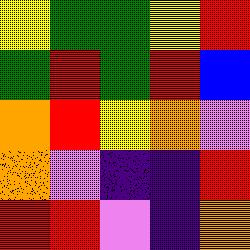[["yellow", "green", "green", "yellow", "red"], ["green", "red", "green", "red", "blue"], ["orange", "red", "yellow", "orange", "violet"], ["orange", "violet", "indigo", "indigo", "red"], ["red", "red", "violet", "indigo", "orange"]]